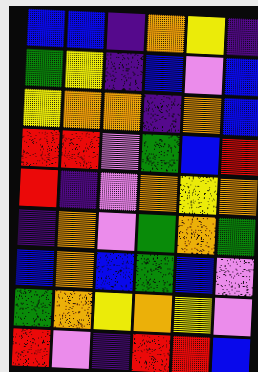[["blue", "blue", "indigo", "orange", "yellow", "indigo"], ["green", "yellow", "indigo", "blue", "violet", "blue"], ["yellow", "orange", "orange", "indigo", "orange", "blue"], ["red", "red", "violet", "green", "blue", "red"], ["red", "indigo", "violet", "orange", "yellow", "orange"], ["indigo", "orange", "violet", "green", "orange", "green"], ["blue", "orange", "blue", "green", "blue", "violet"], ["green", "orange", "yellow", "orange", "yellow", "violet"], ["red", "violet", "indigo", "red", "red", "blue"]]